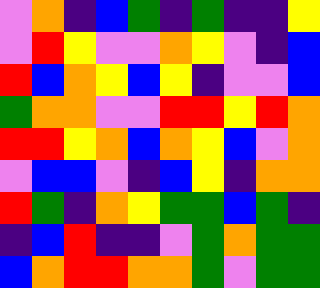[["violet", "orange", "indigo", "blue", "green", "indigo", "green", "indigo", "indigo", "yellow"], ["violet", "red", "yellow", "violet", "violet", "orange", "yellow", "violet", "indigo", "blue"], ["red", "blue", "orange", "yellow", "blue", "yellow", "indigo", "violet", "violet", "blue"], ["green", "orange", "orange", "violet", "violet", "red", "red", "yellow", "red", "orange"], ["red", "red", "yellow", "orange", "blue", "orange", "yellow", "blue", "violet", "orange"], ["violet", "blue", "blue", "violet", "indigo", "blue", "yellow", "indigo", "orange", "orange"], ["red", "green", "indigo", "orange", "yellow", "green", "green", "blue", "green", "indigo"], ["indigo", "blue", "red", "indigo", "indigo", "violet", "green", "orange", "green", "green"], ["blue", "orange", "red", "red", "orange", "orange", "green", "violet", "green", "green"]]